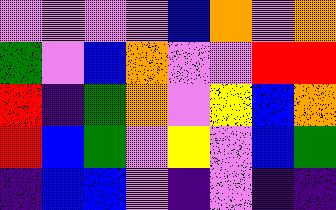[["violet", "violet", "violet", "violet", "blue", "orange", "violet", "orange"], ["green", "violet", "blue", "orange", "violet", "violet", "red", "red"], ["red", "indigo", "green", "orange", "violet", "yellow", "blue", "orange"], ["red", "blue", "green", "violet", "yellow", "violet", "blue", "green"], ["indigo", "blue", "blue", "violet", "indigo", "violet", "indigo", "indigo"]]